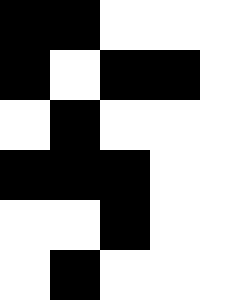[["black", "black", "white", "white", "white"], ["black", "white", "black", "black", "white"], ["white", "black", "white", "white", "white"], ["black", "black", "black", "white", "white"], ["white", "white", "black", "white", "white"], ["white", "black", "white", "white", "white"]]